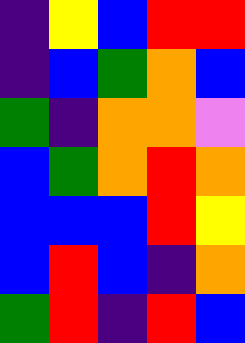[["indigo", "yellow", "blue", "red", "red"], ["indigo", "blue", "green", "orange", "blue"], ["green", "indigo", "orange", "orange", "violet"], ["blue", "green", "orange", "red", "orange"], ["blue", "blue", "blue", "red", "yellow"], ["blue", "red", "blue", "indigo", "orange"], ["green", "red", "indigo", "red", "blue"]]